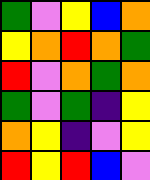[["green", "violet", "yellow", "blue", "orange"], ["yellow", "orange", "red", "orange", "green"], ["red", "violet", "orange", "green", "orange"], ["green", "violet", "green", "indigo", "yellow"], ["orange", "yellow", "indigo", "violet", "yellow"], ["red", "yellow", "red", "blue", "violet"]]